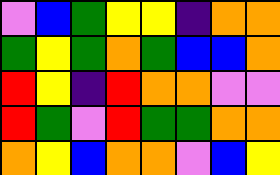[["violet", "blue", "green", "yellow", "yellow", "indigo", "orange", "orange"], ["green", "yellow", "green", "orange", "green", "blue", "blue", "orange"], ["red", "yellow", "indigo", "red", "orange", "orange", "violet", "violet"], ["red", "green", "violet", "red", "green", "green", "orange", "orange"], ["orange", "yellow", "blue", "orange", "orange", "violet", "blue", "yellow"]]